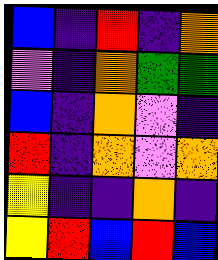[["blue", "indigo", "red", "indigo", "orange"], ["violet", "indigo", "orange", "green", "green"], ["blue", "indigo", "orange", "violet", "indigo"], ["red", "indigo", "orange", "violet", "orange"], ["yellow", "indigo", "indigo", "orange", "indigo"], ["yellow", "red", "blue", "red", "blue"]]